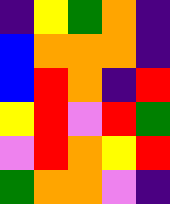[["indigo", "yellow", "green", "orange", "indigo"], ["blue", "orange", "orange", "orange", "indigo"], ["blue", "red", "orange", "indigo", "red"], ["yellow", "red", "violet", "red", "green"], ["violet", "red", "orange", "yellow", "red"], ["green", "orange", "orange", "violet", "indigo"]]